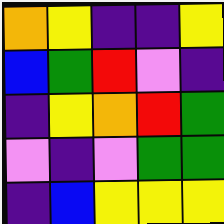[["orange", "yellow", "indigo", "indigo", "yellow"], ["blue", "green", "red", "violet", "indigo"], ["indigo", "yellow", "orange", "red", "green"], ["violet", "indigo", "violet", "green", "green"], ["indigo", "blue", "yellow", "yellow", "yellow"]]